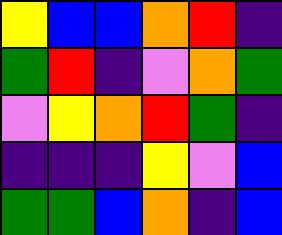[["yellow", "blue", "blue", "orange", "red", "indigo"], ["green", "red", "indigo", "violet", "orange", "green"], ["violet", "yellow", "orange", "red", "green", "indigo"], ["indigo", "indigo", "indigo", "yellow", "violet", "blue"], ["green", "green", "blue", "orange", "indigo", "blue"]]